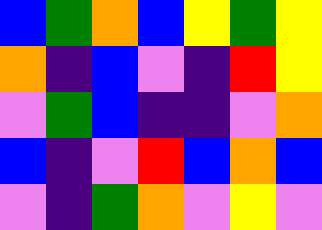[["blue", "green", "orange", "blue", "yellow", "green", "yellow"], ["orange", "indigo", "blue", "violet", "indigo", "red", "yellow"], ["violet", "green", "blue", "indigo", "indigo", "violet", "orange"], ["blue", "indigo", "violet", "red", "blue", "orange", "blue"], ["violet", "indigo", "green", "orange", "violet", "yellow", "violet"]]